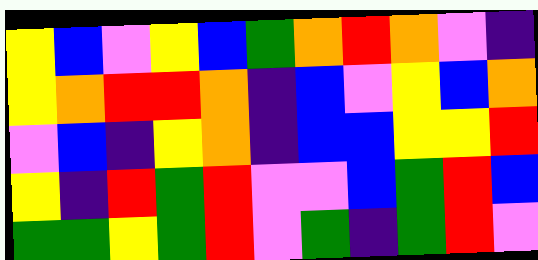[["yellow", "blue", "violet", "yellow", "blue", "green", "orange", "red", "orange", "violet", "indigo"], ["yellow", "orange", "red", "red", "orange", "indigo", "blue", "violet", "yellow", "blue", "orange"], ["violet", "blue", "indigo", "yellow", "orange", "indigo", "blue", "blue", "yellow", "yellow", "red"], ["yellow", "indigo", "red", "green", "red", "violet", "violet", "blue", "green", "red", "blue"], ["green", "green", "yellow", "green", "red", "violet", "green", "indigo", "green", "red", "violet"]]